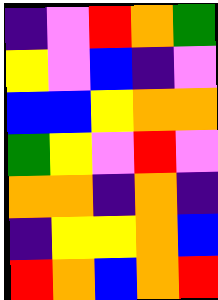[["indigo", "violet", "red", "orange", "green"], ["yellow", "violet", "blue", "indigo", "violet"], ["blue", "blue", "yellow", "orange", "orange"], ["green", "yellow", "violet", "red", "violet"], ["orange", "orange", "indigo", "orange", "indigo"], ["indigo", "yellow", "yellow", "orange", "blue"], ["red", "orange", "blue", "orange", "red"]]